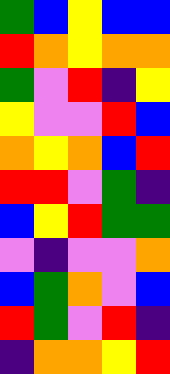[["green", "blue", "yellow", "blue", "blue"], ["red", "orange", "yellow", "orange", "orange"], ["green", "violet", "red", "indigo", "yellow"], ["yellow", "violet", "violet", "red", "blue"], ["orange", "yellow", "orange", "blue", "red"], ["red", "red", "violet", "green", "indigo"], ["blue", "yellow", "red", "green", "green"], ["violet", "indigo", "violet", "violet", "orange"], ["blue", "green", "orange", "violet", "blue"], ["red", "green", "violet", "red", "indigo"], ["indigo", "orange", "orange", "yellow", "red"]]